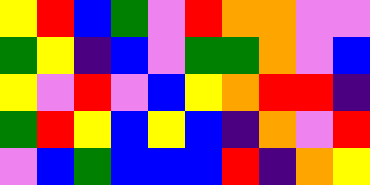[["yellow", "red", "blue", "green", "violet", "red", "orange", "orange", "violet", "violet"], ["green", "yellow", "indigo", "blue", "violet", "green", "green", "orange", "violet", "blue"], ["yellow", "violet", "red", "violet", "blue", "yellow", "orange", "red", "red", "indigo"], ["green", "red", "yellow", "blue", "yellow", "blue", "indigo", "orange", "violet", "red"], ["violet", "blue", "green", "blue", "blue", "blue", "red", "indigo", "orange", "yellow"]]